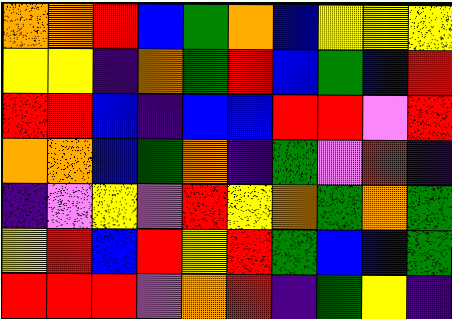[["orange", "orange", "red", "blue", "green", "orange", "blue", "yellow", "yellow", "yellow"], ["yellow", "yellow", "indigo", "orange", "green", "red", "blue", "green", "blue", "red"], ["red", "red", "blue", "indigo", "blue", "blue", "red", "red", "violet", "red"], ["orange", "orange", "blue", "green", "orange", "indigo", "green", "violet", "red", "indigo"], ["indigo", "violet", "yellow", "violet", "red", "yellow", "orange", "green", "orange", "green"], ["yellow", "red", "blue", "red", "yellow", "red", "green", "blue", "blue", "green"], ["red", "red", "red", "violet", "orange", "red", "indigo", "green", "yellow", "indigo"]]